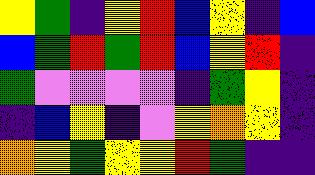[["yellow", "green", "indigo", "yellow", "red", "blue", "yellow", "indigo", "blue"], ["blue", "green", "red", "green", "red", "blue", "yellow", "red", "indigo"], ["green", "violet", "violet", "violet", "violet", "indigo", "green", "yellow", "indigo"], ["indigo", "blue", "yellow", "indigo", "violet", "yellow", "orange", "yellow", "indigo"], ["orange", "yellow", "green", "yellow", "yellow", "red", "green", "indigo", "indigo"]]